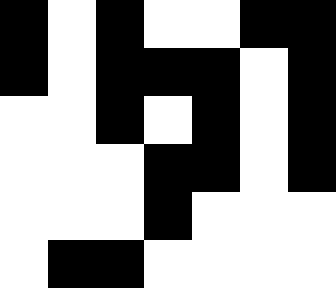[["black", "white", "black", "white", "white", "black", "black"], ["black", "white", "black", "black", "black", "white", "black"], ["white", "white", "black", "white", "black", "white", "black"], ["white", "white", "white", "black", "black", "white", "black"], ["white", "white", "white", "black", "white", "white", "white"], ["white", "black", "black", "white", "white", "white", "white"]]